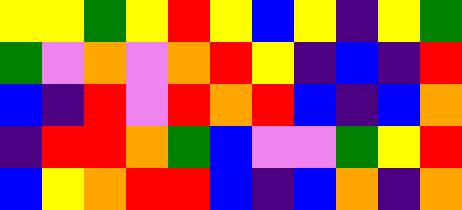[["yellow", "yellow", "green", "yellow", "red", "yellow", "blue", "yellow", "indigo", "yellow", "green"], ["green", "violet", "orange", "violet", "orange", "red", "yellow", "indigo", "blue", "indigo", "red"], ["blue", "indigo", "red", "violet", "red", "orange", "red", "blue", "indigo", "blue", "orange"], ["indigo", "red", "red", "orange", "green", "blue", "violet", "violet", "green", "yellow", "red"], ["blue", "yellow", "orange", "red", "red", "blue", "indigo", "blue", "orange", "indigo", "orange"]]